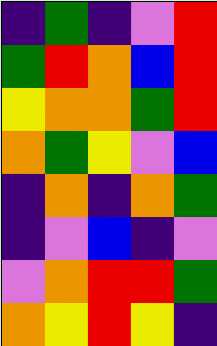[["indigo", "green", "indigo", "violet", "red"], ["green", "red", "orange", "blue", "red"], ["yellow", "orange", "orange", "green", "red"], ["orange", "green", "yellow", "violet", "blue"], ["indigo", "orange", "indigo", "orange", "green"], ["indigo", "violet", "blue", "indigo", "violet"], ["violet", "orange", "red", "red", "green"], ["orange", "yellow", "red", "yellow", "indigo"]]